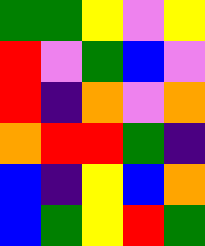[["green", "green", "yellow", "violet", "yellow"], ["red", "violet", "green", "blue", "violet"], ["red", "indigo", "orange", "violet", "orange"], ["orange", "red", "red", "green", "indigo"], ["blue", "indigo", "yellow", "blue", "orange"], ["blue", "green", "yellow", "red", "green"]]